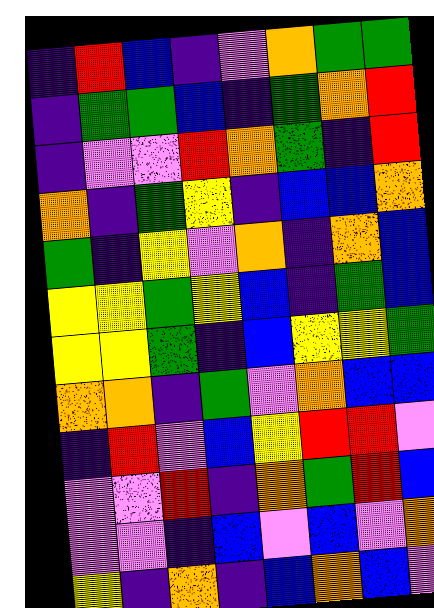[["indigo", "red", "blue", "indigo", "violet", "orange", "green", "green"], ["indigo", "green", "green", "blue", "indigo", "green", "orange", "red"], ["indigo", "violet", "violet", "red", "orange", "green", "indigo", "red"], ["orange", "indigo", "green", "yellow", "indigo", "blue", "blue", "orange"], ["green", "indigo", "yellow", "violet", "orange", "indigo", "orange", "blue"], ["yellow", "yellow", "green", "yellow", "blue", "indigo", "green", "blue"], ["yellow", "yellow", "green", "indigo", "blue", "yellow", "yellow", "green"], ["orange", "orange", "indigo", "green", "violet", "orange", "blue", "blue"], ["indigo", "red", "violet", "blue", "yellow", "red", "red", "violet"], ["violet", "violet", "red", "indigo", "orange", "green", "red", "blue"], ["violet", "violet", "indigo", "blue", "violet", "blue", "violet", "orange"], ["yellow", "indigo", "orange", "indigo", "blue", "orange", "blue", "violet"]]